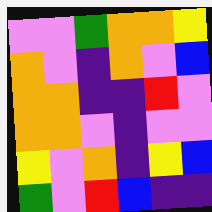[["violet", "violet", "green", "orange", "orange", "yellow"], ["orange", "violet", "indigo", "orange", "violet", "blue"], ["orange", "orange", "indigo", "indigo", "red", "violet"], ["orange", "orange", "violet", "indigo", "violet", "violet"], ["yellow", "violet", "orange", "indigo", "yellow", "blue"], ["green", "violet", "red", "blue", "indigo", "indigo"]]